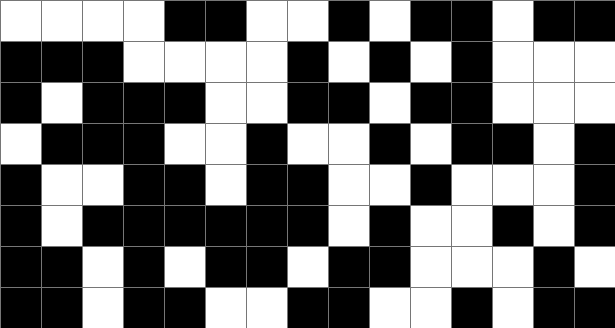[["white", "white", "white", "white", "black", "black", "white", "white", "black", "white", "black", "black", "white", "black", "black"], ["black", "black", "black", "white", "white", "white", "white", "black", "white", "black", "white", "black", "white", "white", "white"], ["black", "white", "black", "black", "black", "white", "white", "black", "black", "white", "black", "black", "white", "white", "white"], ["white", "black", "black", "black", "white", "white", "black", "white", "white", "black", "white", "black", "black", "white", "black"], ["black", "white", "white", "black", "black", "white", "black", "black", "white", "white", "black", "white", "white", "white", "black"], ["black", "white", "black", "black", "black", "black", "black", "black", "white", "black", "white", "white", "black", "white", "black"], ["black", "black", "white", "black", "white", "black", "black", "white", "black", "black", "white", "white", "white", "black", "white"], ["black", "black", "white", "black", "black", "white", "white", "black", "black", "white", "white", "black", "white", "black", "black"]]